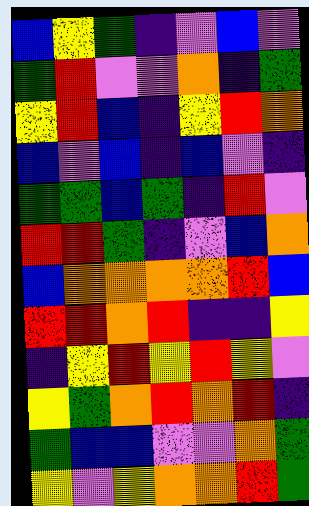[["blue", "yellow", "green", "indigo", "violet", "blue", "violet"], ["green", "red", "violet", "violet", "orange", "indigo", "green"], ["yellow", "red", "blue", "indigo", "yellow", "red", "orange"], ["blue", "violet", "blue", "indigo", "blue", "violet", "indigo"], ["green", "green", "blue", "green", "indigo", "red", "violet"], ["red", "red", "green", "indigo", "violet", "blue", "orange"], ["blue", "orange", "orange", "orange", "orange", "red", "blue"], ["red", "red", "orange", "red", "indigo", "indigo", "yellow"], ["indigo", "yellow", "red", "yellow", "red", "yellow", "violet"], ["yellow", "green", "orange", "red", "orange", "red", "indigo"], ["green", "blue", "blue", "violet", "violet", "orange", "green"], ["yellow", "violet", "yellow", "orange", "orange", "red", "green"]]